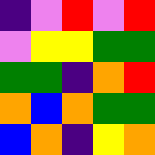[["indigo", "violet", "red", "violet", "red"], ["violet", "yellow", "yellow", "green", "green"], ["green", "green", "indigo", "orange", "red"], ["orange", "blue", "orange", "green", "green"], ["blue", "orange", "indigo", "yellow", "orange"]]